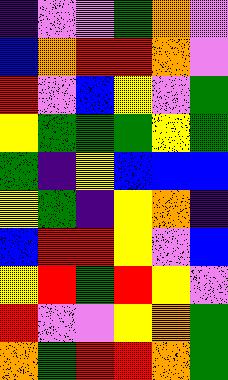[["indigo", "violet", "violet", "green", "orange", "violet"], ["blue", "orange", "red", "red", "orange", "violet"], ["red", "violet", "blue", "yellow", "violet", "green"], ["yellow", "green", "green", "green", "yellow", "green"], ["green", "indigo", "yellow", "blue", "blue", "blue"], ["yellow", "green", "indigo", "yellow", "orange", "indigo"], ["blue", "red", "red", "yellow", "violet", "blue"], ["yellow", "red", "green", "red", "yellow", "violet"], ["red", "violet", "violet", "yellow", "orange", "green"], ["orange", "green", "red", "red", "orange", "green"]]